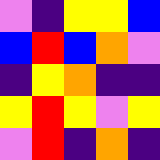[["violet", "indigo", "yellow", "yellow", "blue"], ["blue", "red", "blue", "orange", "violet"], ["indigo", "yellow", "orange", "indigo", "indigo"], ["yellow", "red", "yellow", "violet", "yellow"], ["violet", "red", "indigo", "orange", "indigo"]]